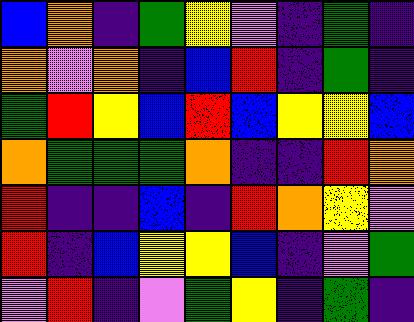[["blue", "orange", "indigo", "green", "yellow", "violet", "indigo", "green", "indigo"], ["orange", "violet", "orange", "indigo", "blue", "red", "indigo", "green", "indigo"], ["green", "red", "yellow", "blue", "red", "blue", "yellow", "yellow", "blue"], ["orange", "green", "green", "green", "orange", "indigo", "indigo", "red", "orange"], ["red", "indigo", "indigo", "blue", "indigo", "red", "orange", "yellow", "violet"], ["red", "indigo", "blue", "yellow", "yellow", "blue", "indigo", "violet", "green"], ["violet", "red", "indigo", "violet", "green", "yellow", "indigo", "green", "indigo"]]